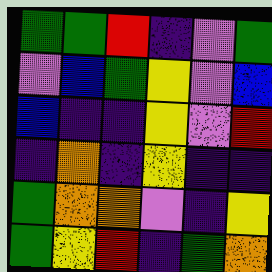[["green", "green", "red", "indigo", "violet", "green"], ["violet", "blue", "green", "yellow", "violet", "blue"], ["blue", "indigo", "indigo", "yellow", "violet", "red"], ["indigo", "orange", "indigo", "yellow", "indigo", "indigo"], ["green", "orange", "orange", "violet", "indigo", "yellow"], ["green", "yellow", "red", "indigo", "green", "orange"]]